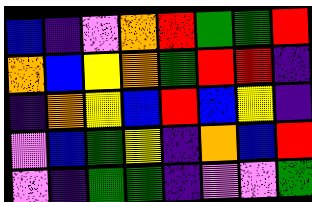[["blue", "indigo", "violet", "orange", "red", "green", "green", "red"], ["orange", "blue", "yellow", "orange", "green", "red", "red", "indigo"], ["indigo", "orange", "yellow", "blue", "red", "blue", "yellow", "indigo"], ["violet", "blue", "green", "yellow", "indigo", "orange", "blue", "red"], ["violet", "indigo", "green", "green", "indigo", "violet", "violet", "green"]]